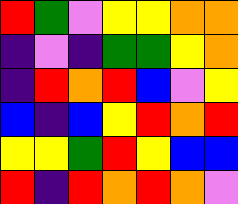[["red", "green", "violet", "yellow", "yellow", "orange", "orange"], ["indigo", "violet", "indigo", "green", "green", "yellow", "orange"], ["indigo", "red", "orange", "red", "blue", "violet", "yellow"], ["blue", "indigo", "blue", "yellow", "red", "orange", "red"], ["yellow", "yellow", "green", "red", "yellow", "blue", "blue"], ["red", "indigo", "red", "orange", "red", "orange", "violet"]]